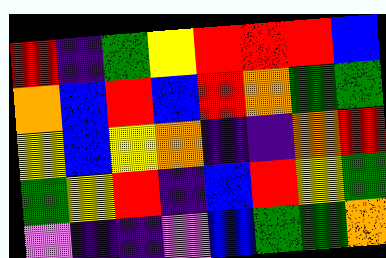[["red", "indigo", "green", "yellow", "red", "red", "red", "blue"], ["orange", "blue", "red", "blue", "red", "orange", "green", "green"], ["yellow", "blue", "yellow", "orange", "indigo", "indigo", "orange", "red"], ["green", "yellow", "red", "indigo", "blue", "red", "yellow", "green"], ["violet", "indigo", "indigo", "violet", "blue", "green", "green", "orange"]]